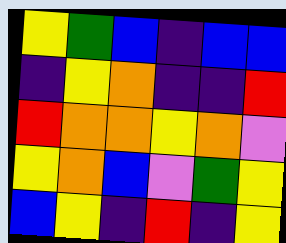[["yellow", "green", "blue", "indigo", "blue", "blue"], ["indigo", "yellow", "orange", "indigo", "indigo", "red"], ["red", "orange", "orange", "yellow", "orange", "violet"], ["yellow", "orange", "blue", "violet", "green", "yellow"], ["blue", "yellow", "indigo", "red", "indigo", "yellow"]]